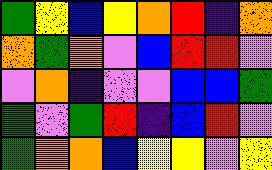[["green", "yellow", "blue", "yellow", "orange", "red", "indigo", "orange"], ["orange", "green", "orange", "violet", "blue", "red", "red", "violet"], ["violet", "orange", "indigo", "violet", "violet", "blue", "blue", "green"], ["green", "violet", "green", "red", "indigo", "blue", "red", "violet"], ["green", "orange", "orange", "blue", "yellow", "yellow", "violet", "yellow"]]